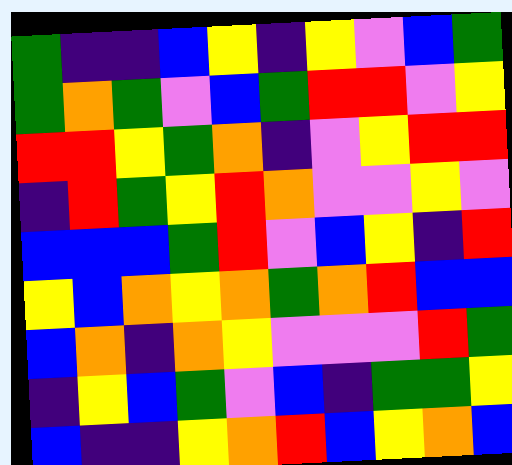[["green", "indigo", "indigo", "blue", "yellow", "indigo", "yellow", "violet", "blue", "green"], ["green", "orange", "green", "violet", "blue", "green", "red", "red", "violet", "yellow"], ["red", "red", "yellow", "green", "orange", "indigo", "violet", "yellow", "red", "red"], ["indigo", "red", "green", "yellow", "red", "orange", "violet", "violet", "yellow", "violet"], ["blue", "blue", "blue", "green", "red", "violet", "blue", "yellow", "indigo", "red"], ["yellow", "blue", "orange", "yellow", "orange", "green", "orange", "red", "blue", "blue"], ["blue", "orange", "indigo", "orange", "yellow", "violet", "violet", "violet", "red", "green"], ["indigo", "yellow", "blue", "green", "violet", "blue", "indigo", "green", "green", "yellow"], ["blue", "indigo", "indigo", "yellow", "orange", "red", "blue", "yellow", "orange", "blue"]]